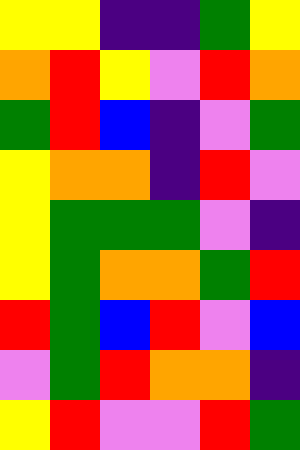[["yellow", "yellow", "indigo", "indigo", "green", "yellow"], ["orange", "red", "yellow", "violet", "red", "orange"], ["green", "red", "blue", "indigo", "violet", "green"], ["yellow", "orange", "orange", "indigo", "red", "violet"], ["yellow", "green", "green", "green", "violet", "indigo"], ["yellow", "green", "orange", "orange", "green", "red"], ["red", "green", "blue", "red", "violet", "blue"], ["violet", "green", "red", "orange", "orange", "indigo"], ["yellow", "red", "violet", "violet", "red", "green"]]